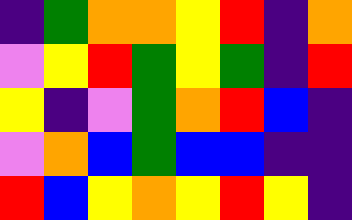[["indigo", "green", "orange", "orange", "yellow", "red", "indigo", "orange"], ["violet", "yellow", "red", "green", "yellow", "green", "indigo", "red"], ["yellow", "indigo", "violet", "green", "orange", "red", "blue", "indigo"], ["violet", "orange", "blue", "green", "blue", "blue", "indigo", "indigo"], ["red", "blue", "yellow", "orange", "yellow", "red", "yellow", "indigo"]]